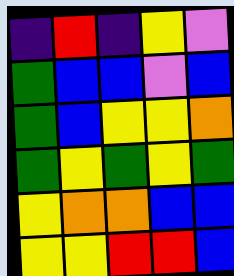[["indigo", "red", "indigo", "yellow", "violet"], ["green", "blue", "blue", "violet", "blue"], ["green", "blue", "yellow", "yellow", "orange"], ["green", "yellow", "green", "yellow", "green"], ["yellow", "orange", "orange", "blue", "blue"], ["yellow", "yellow", "red", "red", "blue"]]